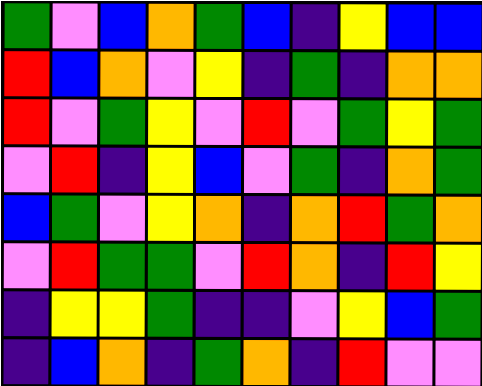[["green", "violet", "blue", "orange", "green", "blue", "indigo", "yellow", "blue", "blue"], ["red", "blue", "orange", "violet", "yellow", "indigo", "green", "indigo", "orange", "orange"], ["red", "violet", "green", "yellow", "violet", "red", "violet", "green", "yellow", "green"], ["violet", "red", "indigo", "yellow", "blue", "violet", "green", "indigo", "orange", "green"], ["blue", "green", "violet", "yellow", "orange", "indigo", "orange", "red", "green", "orange"], ["violet", "red", "green", "green", "violet", "red", "orange", "indigo", "red", "yellow"], ["indigo", "yellow", "yellow", "green", "indigo", "indigo", "violet", "yellow", "blue", "green"], ["indigo", "blue", "orange", "indigo", "green", "orange", "indigo", "red", "violet", "violet"]]